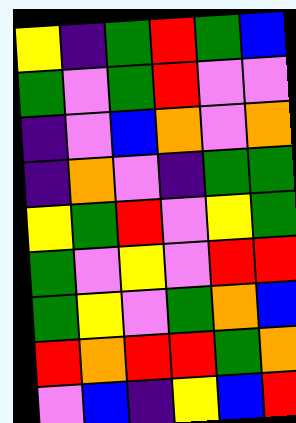[["yellow", "indigo", "green", "red", "green", "blue"], ["green", "violet", "green", "red", "violet", "violet"], ["indigo", "violet", "blue", "orange", "violet", "orange"], ["indigo", "orange", "violet", "indigo", "green", "green"], ["yellow", "green", "red", "violet", "yellow", "green"], ["green", "violet", "yellow", "violet", "red", "red"], ["green", "yellow", "violet", "green", "orange", "blue"], ["red", "orange", "red", "red", "green", "orange"], ["violet", "blue", "indigo", "yellow", "blue", "red"]]